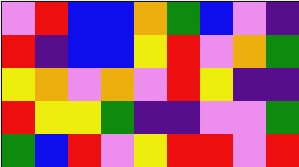[["violet", "red", "blue", "blue", "orange", "green", "blue", "violet", "indigo"], ["red", "indigo", "blue", "blue", "yellow", "red", "violet", "orange", "green"], ["yellow", "orange", "violet", "orange", "violet", "red", "yellow", "indigo", "indigo"], ["red", "yellow", "yellow", "green", "indigo", "indigo", "violet", "violet", "green"], ["green", "blue", "red", "violet", "yellow", "red", "red", "violet", "red"]]